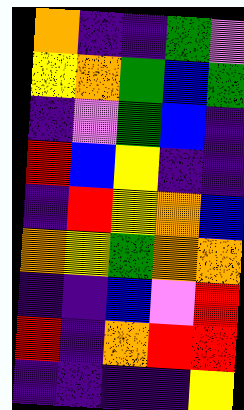[["orange", "indigo", "indigo", "green", "violet"], ["yellow", "orange", "green", "blue", "green"], ["indigo", "violet", "green", "blue", "indigo"], ["red", "blue", "yellow", "indigo", "indigo"], ["indigo", "red", "yellow", "orange", "blue"], ["orange", "yellow", "green", "orange", "orange"], ["indigo", "indigo", "blue", "violet", "red"], ["red", "indigo", "orange", "red", "red"], ["indigo", "indigo", "indigo", "indigo", "yellow"]]